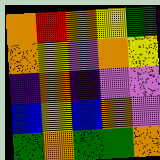[["orange", "red", "orange", "yellow", "green"], ["orange", "yellow", "violet", "orange", "yellow"], ["indigo", "orange", "indigo", "violet", "violet"], ["blue", "yellow", "blue", "orange", "violet"], ["green", "orange", "green", "green", "orange"]]